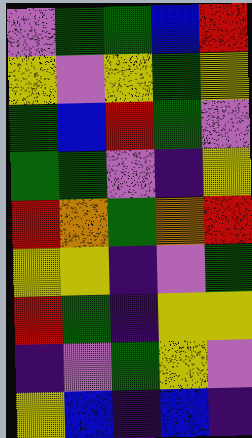[["violet", "green", "green", "blue", "red"], ["yellow", "violet", "yellow", "green", "yellow"], ["green", "blue", "red", "green", "violet"], ["green", "green", "violet", "indigo", "yellow"], ["red", "orange", "green", "orange", "red"], ["yellow", "yellow", "indigo", "violet", "green"], ["red", "green", "indigo", "yellow", "yellow"], ["indigo", "violet", "green", "yellow", "violet"], ["yellow", "blue", "indigo", "blue", "indigo"]]